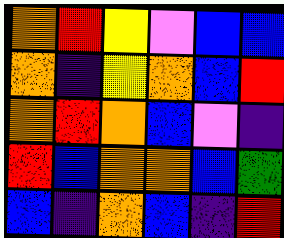[["orange", "red", "yellow", "violet", "blue", "blue"], ["orange", "indigo", "yellow", "orange", "blue", "red"], ["orange", "red", "orange", "blue", "violet", "indigo"], ["red", "blue", "orange", "orange", "blue", "green"], ["blue", "indigo", "orange", "blue", "indigo", "red"]]